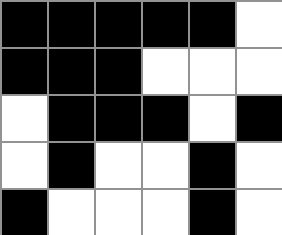[["black", "black", "black", "black", "black", "white"], ["black", "black", "black", "white", "white", "white"], ["white", "black", "black", "black", "white", "black"], ["white", "black", "white", "white", "black", "white"], ["black", "white", "white", "white", "black", "white"]]